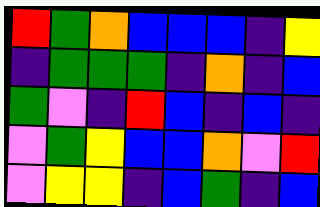[["red", "green", "orange", "blue", "blue", "blue", "indigo", "yellow"], ["indigo", "green", "green", "green", "indigo", "orange", "indigo", "blue"], ["green", "violet", "indigo", "red", "blue", "indigo", "blue", "indigo"], ["violet", "green", "yellow", "blue", "blue", "orange", "violet", "red"], ["violet", "yellow", "yellow", "indigo", "blue", "green", "indigo", "blue"]]